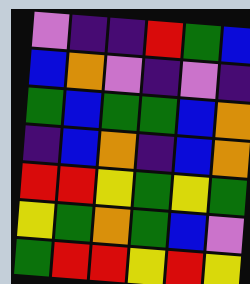[["violet", "indigo", "indigo", "red", "green", "blue"], ["blue", "orange", "violet", "indigo", "violet", "indigo"], ["green", "blue", "green", "green", "blue", "orange"], ["indigo", "blue", "orange", "indigo", "blue", "orange"], ["red", "red", "yellow", "green", "yellow", "green"], ["yellow", "green", "orange", "green", "blue", "violet"], ["green", "red", "red", "yellow", "red", "yellow"]]